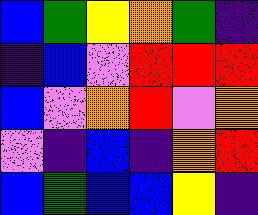[["blue", "green", "yellow", "orange", "green", "indigo"], ["indigo", "blue", "violet", "red", "red", "red"], ["blue", "violet", "orange", "red", "violet", "orange"], ["violet", "indigo", "blue", "indigo", "orange", "red"], ["blue", "green", "blue", "blue", "yellow", "indigo"]]